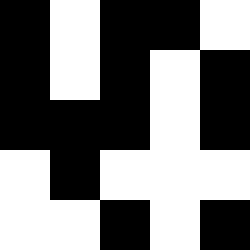[["black", "white", "black", "black", "white"], ["black", "white", "black", "white", "black"], ["black", "black", "black", "white", "black"], ["white", "black", "white", "white", "white"], ["white", "white", "black", "white", "black"]]